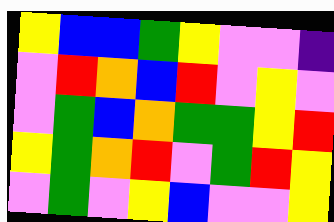[["yellow", "blue", "blue", "green", "yellow", "violet", "violet", "indigo"], ["violet", "red", "orange", "blue", "red", "violet", "yellow", "violet"], ["violet", "green", "blue", "orange", "green", "green", "yellow", "red"], ["yellow", "green", "orange", "red", "violet", "green", "red", "yellow"], ["violet", "green", "violet", "yellow", "blue", "violet", "violet", "yellow"]]